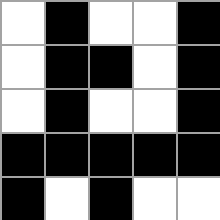[["white", "black", "white", "white", "black"], ["white", "black", "black", "white", "black"], ["white", "black", "white", "white", "black"], ["black", "black", "black", "black", "black"], ["black", "white", "black", "white", "white"]]